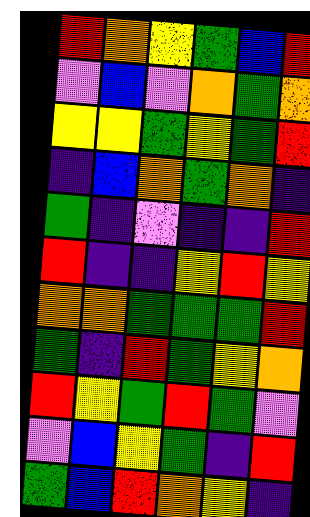[["red", "orange", "yellow", "green", "blue", "red"], ["violet", "blue", "violet", "orange", "green", "orange"], ["yellow", "yellow", "green", "yellow", "green", "red"], ["indigo", "blue", "orange", "green", "orange", "indigo"], ["green", "indigo", "violet", "indigo", "indigo", "red"], ["red", "indigo", "indigo", "yellow", "red", "yellow"], ["orange", "orange", "green", "green", "green", "red"], ["green", "indigo", "red", "green", "yellow", "orange"], ["red", "yellow", "green", "red", "green", "violet"], ["violet", "blue", "yellow", "green", "indigo", "red"], ["green", "blue", "red", "orange", "yellow", "indigo"]]